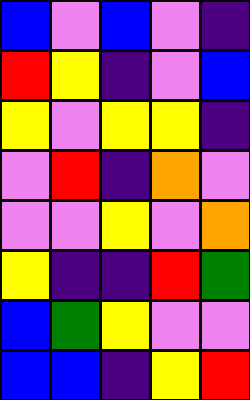[["blue", "violet", "blue", "violet", "indigo"], ["red", "yellow", "indigo", "violet", "blue"], ["yellow", "violet", "yellow", "yellow", "indigo"], ["violet", "red", "indigo", "orange", "violet"], ["violet", "violet", "yellow", "violet", "orange"], ["yellow", "indigo", "indigo", "red", "green"], ["blue", "green", "yellow", "violet", "violet"], ["blue", "blue", "indigo", "yellow", "red"]]